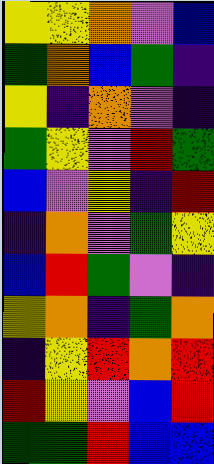[["yellow", "yellow", "orange", "violet", "blue"], ["green", "orange", "blue", "green", "indigo"], ["yellow", "indigo", "orange", "violet", "indigo"], ["green", "yellow", "violet", "red", "green"], ["blue", "violet", "yellow", "indigo", "red"], ["indigo", "orange", "violet", "green", "yellow"], ["blue", "red", "green", "violet", "indigo"], ["yellow", "orange", "indigo", "green", "orange"], ["indigo", "yellow", "red", "orange", "red"], ["red", "yellow", "violet", "blue", "red"], ["green", "green", "red", "blue", "blue"]]